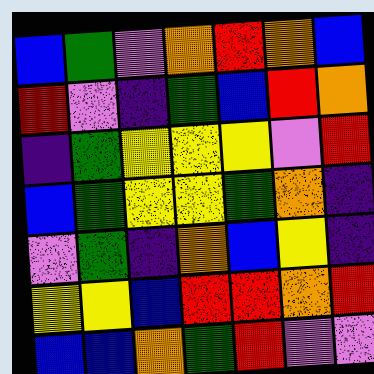[["blue", "green", "violet", "orange", "red", "orange", "blue"], ["red", "violet", "indigo", "green", "blue", "red", "orange"], ["indigo", "green", "yellow", "yellow", "yellow", "violet", "red"], ["blue", "green", "yellow", "yellow", "green", "orange", "indigo"], ["violet", "green", "indigo", "orange", "blue", "yellow", "indigo"], ["yellow", "yellow", "blue", "red", "red", "orange", "red"], ["blue", "blue", "orange", "green", "red", "violet", "violet"]]